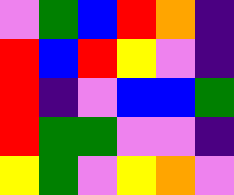[["violet", "green", "blue", "red", "orange", "indigo"], ["red", "blue", "red", "yellow", "violet", "indigo"], ["red", "indigo", "violet", "blue", "blue", "green"], ["red", "green", "green", "violet", "violet", "indigo"], ["yellow", "green", "violet", "yellow", "orange", "violet"]]